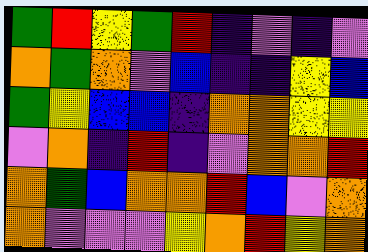[["green", "red", "yellow", "green", "red", "indigo", "violet", "indigo", "violet"], ["orange", "green", "orange", "violet", "blue", "indigo", "indigo", "yellow", "blue"], ["green", "yellow", "blue", "blue", "indigo", "orange", "orange", "yellow", "yellow"], ["violet", "orange", "indigo", "red", "indigo", "violet", "orange", "orange", "red"], ["orange", "green", "blue", "orange", "orange", "red", "blue", "violet", "orange"], ["orange", "violet", "violet", "violet", "yellow", "orange", "red", "yellow", "orange"]]